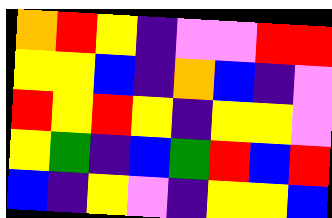[["orange", "red", "yellow", "indigo", "violet", "violet", "red", "red"], ["yellow", "yellow", "blue", "indigo", "orange", "blue", "indigo", "violet"], ["red", "yellow", "red", "yellow", "indigo", "yellow", "yellow", "violet"], ["yellow", "green", "indigo", "blue", "green", "red", "blue", "red"], ["blue", "indigo", "yellow", "violet", "indigo", "yellow", "yellow", "blue"]]